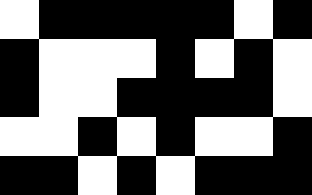[["white", "black", "black", "black", "black", "black", "white", "black"], ["black", "white", "white", "white", "black", "white", "black", "white"], ["black", "white", "white", "black", "black", "black", "black", "white"], ["white", "white", "black", "white", "black", "white", "white", "black"], ["black", "black", "white", "black", "white", "black", "black", "black"]]